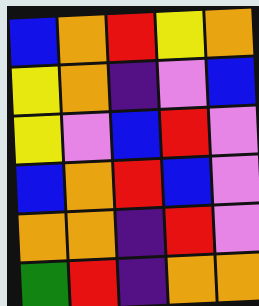[["blue", "orange", "red", "yellow", "orange"], ["yellow", "orange", "indigo", "violet", "blue"], ["yellow", "violet", "blue", "red", "violet"], ["blue", "orange", "red", "blue", "violet"], ["orange", "orange", "indigo", "red", "violet"], ["green", "red", "indigo", "orange", "orange"]]